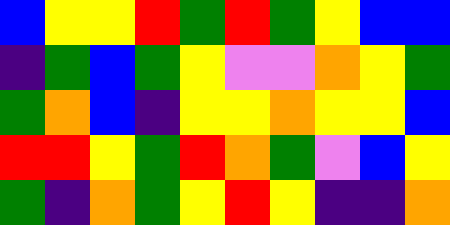[["blue", "yellow", "yellow", "red", "green", "red", "green", "yellow", "blue", "blue"], ["indigo", "green", "blue", "green", "yellow", "violet", "violet", "orange", "yellow", "green"], ["green", "orange", "blue", "indigo", "yellow", "yellow", "orange", "yellow", "yellow", "blue"], ["red", "red", "yellow", "green", "red", "orange", "green", "violet", "blue", "yellow"], ["green", "indigo", "orange", "green", "yellow", "red", "yellow", "indigo", "indigo", "orange"]]